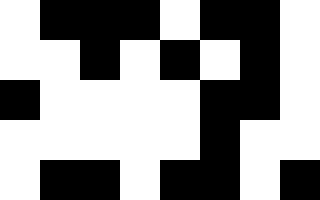[["white", "black", "black", "black", "white", "black", "black", "white"], ["white", "white", "black", "white", "black", "white", "black", "white"], ["black", "white", "white", "white", "white", "black", "black", "white"], ["white", "white", "white", "white", "white", "black", "white", "white"], ["white", "black", "black", "white", "black", "black", "white", "black"]]